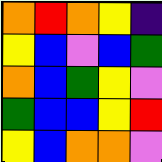[["orange", "red", "orange", "yellow", "indigo"], ["yellow", "blue", "violet", "blue", "green"], ["orange", "blue", "green", "yellow", "violet"], ["green", "blue", "blue", "yellow", "red"], ["yellow", "blue", "orange", "orange", "violet"]]